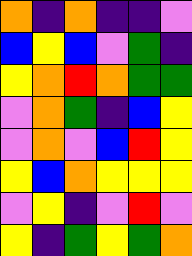[["orange", "indigo", "orange", "indigo", "indigo", "violet"], ["blue", "yellow", "blue", "violet", "green", "indigo"], ["yellow", "orange", "red", "orange", "green", "green"], ["violet", "orange", "green", "indigo", "blue", "yellow"], ["violet", "orange", "violet", "blue", "red", "yellow"], ["yellow", "blue", "orange", "yellow", "yellow", "yellow"], ["violet", "yellow", "indigo", "violet", "red", "violet"], ["yellow", "indigo", "green", "yellow", "green", "orange"]]